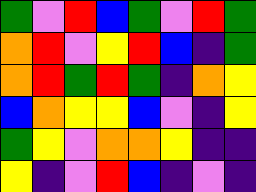[["green", "violet", "red", "blue", "green", "violet", "red", "green"], ["orange", "red", "violet", "yellow", "red", "blue", "indigo", "green"], ["orange", "red", "green", "red", "green", "indigo", "orange", "yellow"], ["blue", "orange", "yellow", "yellow", "blue", "violet", "indigo", "yellow"], ["green", "yellow", "violet", "orange", "orange", "yellow", "indigo", "indigo"], ["yellow", "indigo", "violet", "red", "blue", "indigo", "violet", "indigo"]]